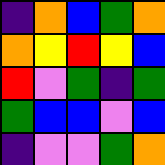[["indigo", "orange", "blue", "green", "orange"], ["orange", "yellow", "red", "yellow", "blue"], ["red", "violet", "green", "indigo", "green"], ["green", "blue", "blue", "violet", "blue"], ["indigo", "violet", "violet", "green", "orange"]]